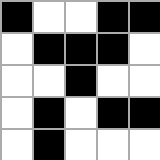[["black", "white", "white", "black", "black"], ["white", "black", "black", "black", "white"], ["white", "white", "black", "white", "white"], ["white", "black", "white", "black", "black"], ["white", "black", "white", "white", "white"]]